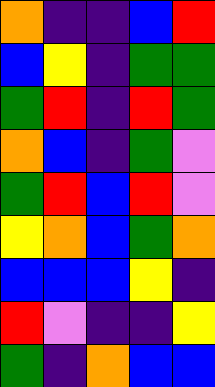[["orange", "indigo", "indigo", "blue", "red"], ["blue", "yellow", "indigo", "green", "green"], ["green", "red", "indigo", "red", "green"], ["orange", "blue", "indigo", "green", "violet"], ["green", "red", "blue", "red", "violet"], ["yellow", "orange", "blue", "green", "orange"], ["blue", "blue", "blue", "yellow", "indigo"], ["red", "violet", "indigo", "indigo", "yellow"], ["green", "indigo", "orange", "blue", "blue"]]